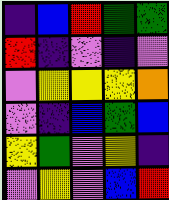[["indigo", "blue", "red", "green", "green"], ["red", "indigo", "violet", "indigo", "violet"], ["violet", "yellow", "yellow", "yellow", "orange"], ["violet", "indigo", "blue", "green", "blue"], ["yellow", "green", "violet", "yellow", "indigo"], ["violet", "yellow", "violet", "blue", "red"]]